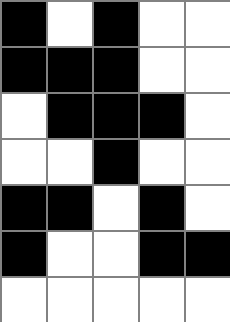[["black", "white", "black", "white", "white"], ["black", "black", "black", "white", "white"], ["white", "black", "black", "black", "white"], ["white", "white", "black", "white", "white"], ["black", "black", "white", "black", "white"], ["black", "white", "white", "black", "black"], ["white", "white", "white", "white", "white"]]